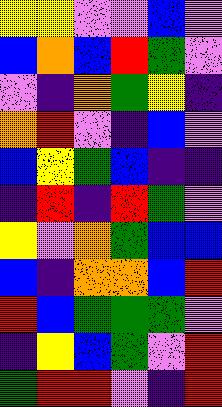[["yellow", "yellow", "violet", "violet", "blue", "violet"], ["blue", "orange", "blue", "red", "green", "violet"], ["violet", "indigo", "orange", "green", "yellow", "indigo"], ["orange", "red", "violet", "indigo", "blue", "violet"], ["blue", "yellow", "green", "blue", "indigo", "indigo"], ["indigo", "red", "indigo", "red", "green", "violet"], ["yellow", "violet", "orange", "green", "blue", "blue"], ["blue", "indigo", "orange", "orange", "blue", "red"], ["red", "blue", "green", "green", "green", "violet"], ["indigo", "yellow", "blue", "green", "violet", "red"], ["green", "red", "red", "violet", "indigo", "red"]]